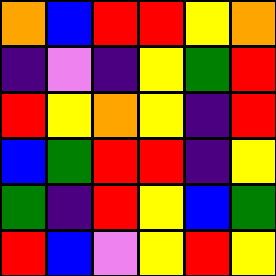[["orange", "blue", "red", "red", "yellow", "orange"], ["indigo", "violet", "indigo", "yellow", "green", "red"], ["red", "yellow", "orange", "yellow", "indigo", "red"], ["blue", "green", "red", "red", "indigo", "yellow"], ["green", "indigo", "red", "yellow", "blue", "green"], ["red", "blue", "violet", "yellow", "red", "yellow"]]